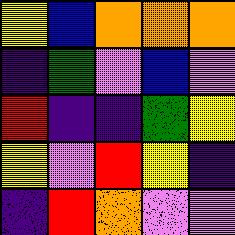[["yellow", "blue", "orange", "orange", "orange"], ["indigo", "green", "violet", "blue", "violet"], ["red", "indigo", "indigo", "green", "yellow"], ["yellow", "violet", "red", "yellow", "indigo"], ["indigo", "red", "orange", "violet", "violet"]]